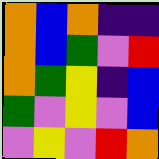[["orange", "blue", "orange", "indigo", "indigo"], ["orange", "blue", "green", "violet", "red"], ["orange", "green", "yellow", "indigo", "blue"], ["green", "violet", "yellow", "violet", "blue"], ["violet", "yellow", "violet", "red", "orange"]]